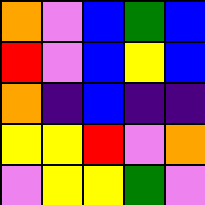[["orange", "violet", "blue", "green", "blue"], ["red", "violet", "blue", "yellow", "blue"], ["orange", "indigo", "blue", "indigo", "indigo"], ["yellow", "yellow", "red", "violet", "orange"], ["violet", "yellow", "yellow", "green", "violet"]]